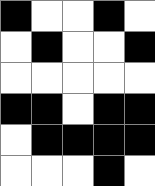[["black", "white", "white", "black", "white"], ["white", "black", "white", "white", "black"], ["white", "white", "white", "white", "white"], ["black", "black", "white", "black", "black"], ["white", "black", "black", "black", "black"], ["white", "white", "white", "black", "white"]]